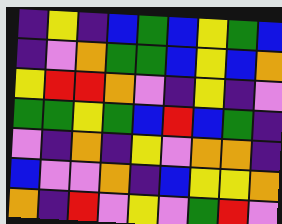[["indigo", "yellow", "indigo", "blue", "green", "blue", "yellow", "green", "blue"], ["indigo", "violet", "orange", "green", "green", "blue", "yellow", "blue", "orange"], ["yellow", "red", "red", "orange", "violet", "indigo", "yellow", "indigo", "violet"], ["green", "green", "yellow", "green", "blue", "red", "blue", "green", "indigo"], ["violet", "indigo", "orange", "indigo", "yellow", "violet", "orange", "orange", "indigo"], ["blue", "violet", "violet", "orange", "indigo", "blue", "yellow", "yellow", "orange"], ["orange", "indigo", "red", "violet", "yellow", "violet", "green", "red", "violet"]]